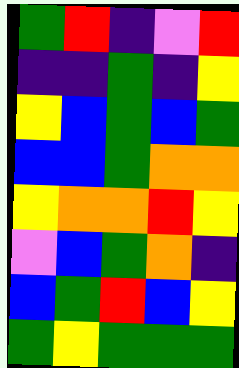[["green", "red", "indigo", "violet", "red"], ["indigo", "indigo", "green", "indigo", "yellow"], ["yellow", "blue", "green", "blue", "green"], ["blue", "blue", "green", "orange", "orange"], ["yellow", "orange", "orange", "red", "yellow"], ["violet", "blue", "green", "orange", "indigo"], ["blue", "green", "red", "blue", "yellow"], ["green", "yellow", "green", "green", "green"]]